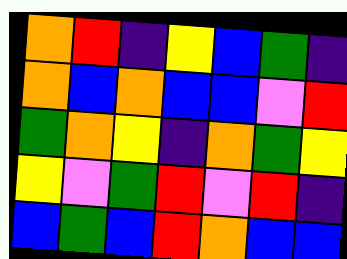[["orange", "red", "indigo", "yellow", "blue", "green", "indigo"], ["orange", "blue", "orange", "blue", "blue", "violet", "red"], ["green", "orange", "yellow", "indigo", "orange", "green", "yellow"], ["yellow", "violet", "green", "red", "violet", "red", "indigo"], ["blue", "green", "blue", "red", "orange", "blue", "blue"]]